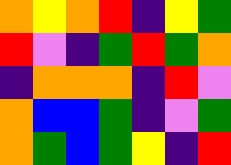[["orange", "yellow", "orange", "red", "indigo", "yellow", "green"], ["red", "violet", "indigo", "green", "red", "green", "orange"], ["indigo", "orange", "orange", "orange", "indigo", "red", "violet"], ["orange", "blue", "blue", "green", "indigo", "violet", "green"], ["orange", "green", "blue", "green", "yellow", "indigo", "red"]]